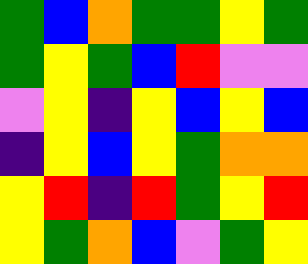[["green", "blue", "orange", "green", "green", "yellow", "green"], ["green", "yellow", "green", "blue", "red", "violet", "violet"], ["violet", "yellow", "indigo", "yellow", "blue", "yellow", "blue"], ["indigo", "yellow", "blue", "yellow", "green", "orange", "orange"], ["yellow", "red", "indigo", "red", "green", "yellow", "red"], ["yellow", "green", "orange", "blue", "violet", "green", "yellow"]]